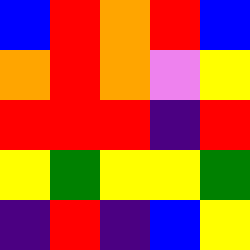[["blue", "red", "orange", "red", "blue"], ["orange", "red", "orange", "violet", "yellow"], ["red", "red", "red", "indigo", "red"], ["yellow", "green", "yellow", "yellow", "green"], ["indigo", "red", "indigo", "blue", "yellow"]]